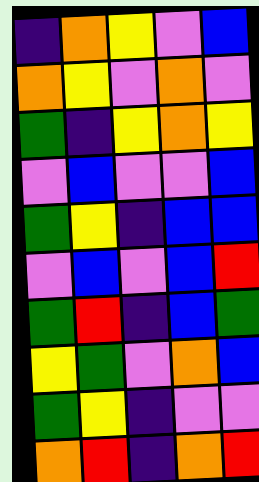[["indigo", "orange", "yellow", "violet", "blue"], ["orange", "yellow", "violet", "orange", "violet"], ["green", "indigo", "yellow", "orange", "yellow"], ["violet", "blue", "violet", "violet", "blue"], ["green", "yellow", "indigo", "blue", "blue"], ["violet", "blue", "violet", "blue", "red"], ["green", "red", "indigo", "blue", "green"], ["yellow", "green", "violet", "orange", "blue"], ["green", "yellow", "indigo", "violet", "violet"], ["orange", "red", "indigo", "orange", "red"]]